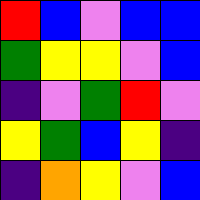[["red", "blue", "violet", "blue", "blue"], ["green", "yellow", "yellow", "violet", "blue"], ["indigo", "violet", "green", "red", "violet"], ["yellow", "green", "blue", "yellow", "indigo"], ["indigo", "orange", "yellow", "violet", "blue"]]